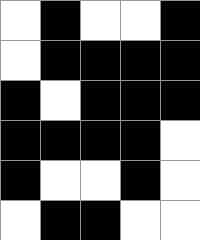[["white", "black", "white", "white", "black"], ["white", "black", "black", "black", "black"], ["black", "white", "black", "black", "black"], ["black", "black", "black", "black", "white"], ["black", "white", "white", "black", "white"], ["white", "black", "black", "white", "white"]]